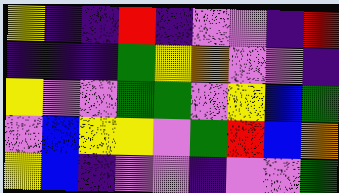[["yellow", "indigo", "indigo", "red", "indigo", "violet", "violet", "indigo", "red"], ["indigo", "indigo", "indigo", "green", "yellow", "orange", "violet", "violet", "indigo"], ["yellow", "violet", "violet", "green", "green", "violet", "yellow", "blue", "green"], ["violet", "blue", "yellow", "yellow", "violet", "green", "red", "blue", "orange"], ["yellow", "blue", "indigo", "violet", "violet", "indigo", "violet", "violet", "green"]]